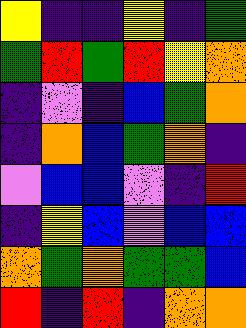[["yellow", "indigo", "indigo", "yellow", "indigo", "green"], ["green", "red", "green", "red", "yellow", "orange"], ["indigo", "violet", "indigo", "blue", "green", "orange"], ["indigo", "orange", "blue", "green", "orange", "indigo"], ["violet", "blue", "blue", "violet", "indigo", "red"], ["indigo", "yellow", "blue", "violet", "blue", "blue"], ["orange", "green", "orange", "green", "green", "blue"], ["red", "indigo", "red", "indigo", "orange", "orange"]]